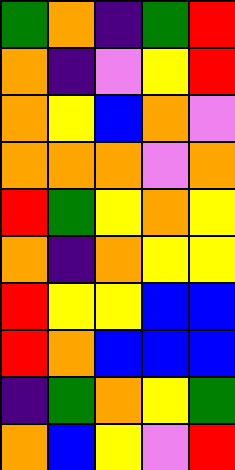[["green", "orange", "indigo", "green", "red"], ["orange", "indigo", "violet", "yellow", "red"], ["orange", "yellow", "blue", "orange", "violet"], ["orange", "orange", "orange", "violet", "orange"], ["red", "green", "yellow", "orange", "yellow"], ["orange", "indigo", "orange", "yellow", "yellow"], ["red", "yellow", "yellow", "blue", "blue"], ["red", "orange", "blue", "blue", "blue"], ["indigo", "green", "orange", "yellow", "green"], ["orange", "blue", "yellow", "violet", "red"]]